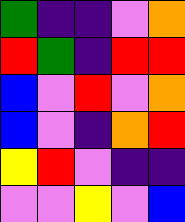[["green", "indigo", "indigo", "violet", "orange"], ["red", "green", "indigo", "red", "red"], ["blue", "violet", "red", "violet", "orange"], ["blue", "violet", "indigo", "orange", "red"], ["yellow", "red", "violet", "indigo", "indigo"], ["violet", "violet", "yellow", "violet", "blue"]]